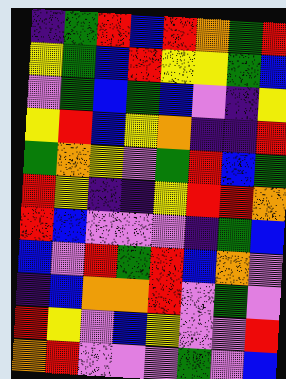[["indigo", "green", "red", "blue", "red", "orange", "green", "red"], ["yellow", "green", "blue", "red", "yellow", "yellow", "green", "blue"], ["violet", "green", "blue", "green", "blue", "violet", "indigo", "yellow"], ["yellow", "red", "blue", "yellow", "orange", "indigo", "indigo", "red"], ["green", "orange", "yellow", "violet", "green", "red", "blue", "green"], ["red", "yellow", "indigo", "indigo", "yellow", "red", "red", "orange"], ["red", "blue", "violet", "violet", "violet", "indigo", "green", "blue"], ["blue", "violet", "red", "green", "red", "blue", "orange", "violet"], ["indigo", "blue", "orange", "orange", "red", "violet", "green", "violet"], ["red", "yellow", "violet", "blue", "yellow", "violet", "violet", "red"], ["orange", "red", "violet", "violet", "violet", "green", "violet", "blue"]]